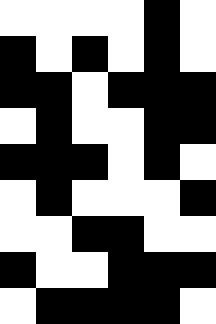[["white", "white", "white", "white", "black", "white"], ["black", "white", "black", "white", "black", "white"], ["black", "black", "white", "black", "black", "black"], ["white", "black", "white", "white", "black", "black"], ["black", "black", "black", "white", "black", "white"], ["white", "black", "white", "white", "white", "black"], ["white", "white", "black", "black", "white", "white"], ["black", "white", "white", "black", "black", "black"], ["white", "black", "black", "black", "black", "white"]]